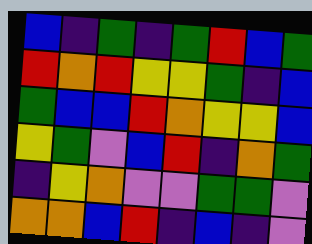[["blue", "indigo", "green", "indigo", "green", "red", "blue", "green"], ["red", "orange", "red", "yellow", "yellow", "green", "indigo", "blue"], ["green", "blue", "blue", "red", "orange", "yellow", "yellow", "blue"], ["yellow", "green", "violet", "blue", "red", "indigo", "orange", "green"], ["indigo", "yellow", "orange", "violet", "violet", "green", "green", "violet"], ["orange", "orange", "blue", "red", "indigo", "blue", "indigo", "violet"]]